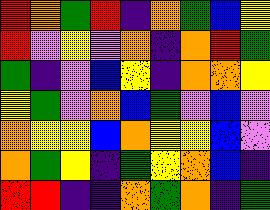[["red", "orange", "green", "red", "indigo", "orange", "green", "blue", "yellow"], ["red", "violet", "yellow", "violet", "orange", "indigo", "orange", "red", "green"], ["green", "indigo", "violet", "blue", "yellow", "indigo", "orange", "orange", "yellow"], ["yellow", "green", "violet", "orange", "blue", "green", "violet", "blue", "violet"], ["orange", "yellow", "yellow", "blue", "orange", "yellow", "yellow", "blue", "violet"], ["orange", "green", "yellow", "indigo", "green", "yellow", "orange", "blue", "indigo"], ["red", "red", "indigo", "indigo", "orange", "green", "orange", "indigo", "green"]]